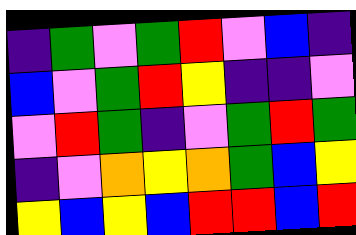[["indigo", "green", "violet", "green", "red", "violet", "blue", "indigo"], ["blue", "violet", "green", "red", "yellow", "indigo", "indigo", "violet"], ["violet", "red", "green", "indigo", "violet", "green", "red", "green"], ["indigo", "violet", "orange", "yellow", "orange", "green", "blue", "yellow"], ["yellow", "blue", "yellow", "blue", "red", "red", "blue", "red"]]